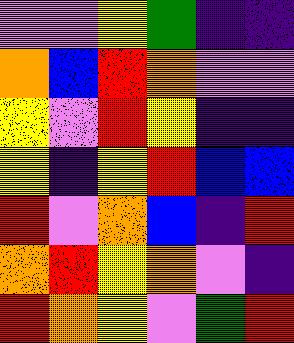[["violet", "violet", "yellow", "green", "indigo", "indigo"], ["orange", "blue", "red", "orange", "violet", "violet"], ["yellow", "violet", "red", "yellow", "indigo", "indigo"], ["yellow", "indigo", "yellow", "red", "blue", "blue"], ["red", "violet", "orange", "blue", "indigo", "red"], ["orange", "red", "yellow", "orange", "violet", "indigo"], ["red", "orange", "yellow", "violet", "green", "red"]]